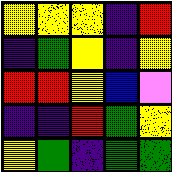[["yellow", "yellow", "yellow", "indigo", "red"], ["indigo", "green", "yellow", "indigo", "yellow"], ["red", "red", "yellow", "blue", "violet"], ["indigo", "indigo", "red", "green", "yellow"], ["yellow", "green", "indigo", "green", "green"]]